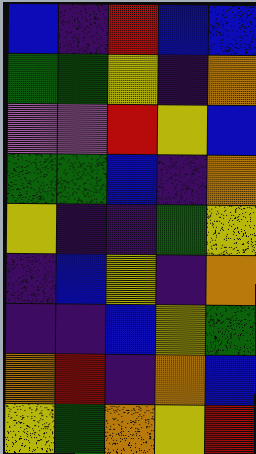[["blue", "indigo", "red", "blue", "blue"], ["green", "green", "yellow", "indigo", "orange"], ["violet", "violet", "red", "yellow", "blue"], ["green", "green", "blue", "indigo", "orange"], ["yellow", "indigo", "indigo", "green", "yellow"], ["indigo", "blue", "yellow", "indigo", "orange"], ["indigo", "indigo", "blue", "yellow", "green"], ["orange", "red", "indigo", "orange", "blue"], ["yellow", "green", "orange", "yellow", "red"]]